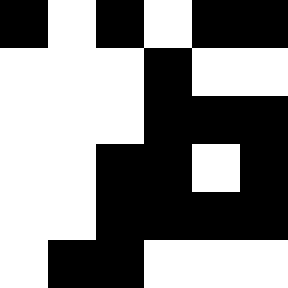[["black", "white", "black", "white", "black", "black"], ["white", "white", "white", "black", "white", "white"], ["white", "white", "white", "black", "black", "black"], ["white", "white", "black", "black", "white", "black"], ["white", "white", "black", "black", "black", "black"], ["white", "black", "black", "white", "white", "white"]]